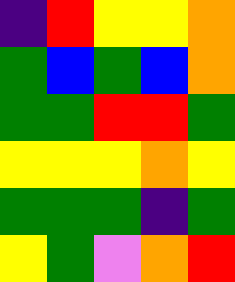[["indigo", "red", "yellow", "yellow", "orange"], ["green", "blue", "green", "blue", "orange"], ["green", "green", "red", "red", "green"], ["yellow", "yellow", "yellow", "orange", "yellow"], ["green", "green", "green", "indigo", "green"], ["yellow", "green", "violet", "orange", "red"]]